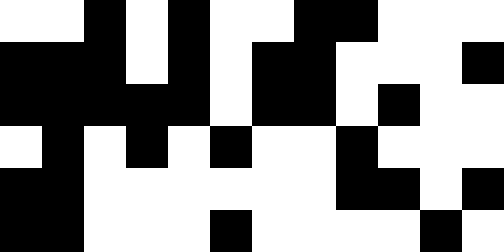[["white", "white", "black", "white", "black", "white", "white", "black", "black", "white", "white", "white"], ["black", "black", "black", "white", "black", "white", "black", "black", "white", "white", "white", "black"], ["black", "black", "black", "black", "black", "white", "black", "black", "white", "black", "white", "white"], ["white", "black", "white", "black", "white", "black", "white", "white", "black", "white", "white", "white"], ["black", "black", "white", "white", "white", "white", "white", "white", "black", "black", "white", "black"], ["black", "black", "white", "white", "white", "black", "white", "white", "white", "white", "black", "white"]]